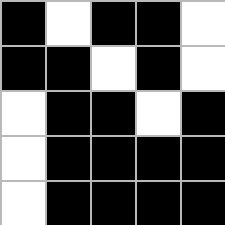[["black", "white", "black", "black", "white"], ["black", "black", "white", "black", "white"], ["white", "black", "black", "white", "black"], ["white", "black", "black", "black", "black"], ["white", "black", "black", "black", "black"]]